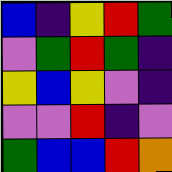[["blue", "indigo", "yellow", "red", "green"], ["violet", "green", "red", "green", "indigo"], ["yellow", "blue", "yellow", "violet", "indigo"], ["violet", "violet", "red", "indigo", "violet"], ["green", "blue", "blue", "red", "orange"]]